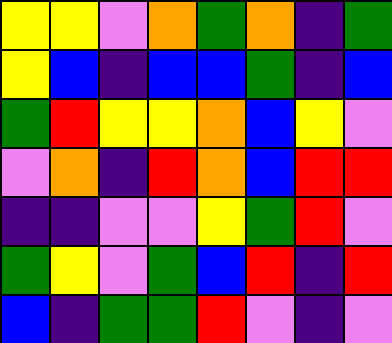[["yellow", "yellow", "violet", "orange", "green", "orange", "indigo", "green"], ["yellow", "blue", "indigo", "blue", "blue", "green", "indigo", "blue"], ["green", "red", "yellow", "yellow", "orange", "blue", "yellow", "violet"], ["violet", "orange", "indigo", "red", "orange", "blue", "red", "red"], ["indigo", "indigo", "violet", "violet", "yellow", "green", "red", "violet"], ["green", "yellow", "violet", "green", "blue", "red", "indigo", "red"], ["blue", "indigo", "green", "green", "red", "violet", "indigo", "violet"]]